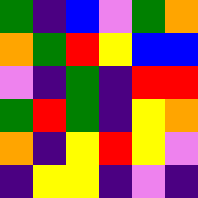[["green", "indigo", "blue", "violet", "green", "orange"], ["orange", "green", "red", "yellow", "blue", "blue"], ["violet", "indigo", "green", "indigo", "red", "red"], ["green", "red", "green", "indigo", "yellow", "orange"], ["orange", "indigo", "yellow", "red", "yellow", "violet"], ["indigo", "yellow", "yellow", "indigo", "violet", "indigo"]]